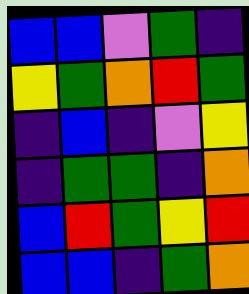[["blue", "blue", "violet", "green", "indigo"], ["yellow", "green", "orange", "red", "green"], ["indigo", "blue", "indigo", "violet", "yellow"], ["indigo", "green", "green", "indigo", "orange"], ["blue", "red", "green", "yellow", "red"], ["blue", "blue", "indigo", "green", "orange"]]